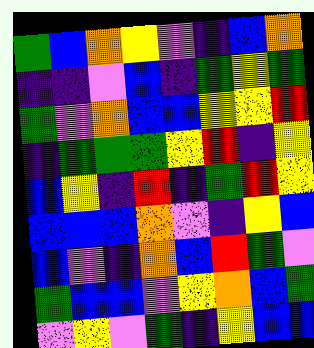[["green", "blue", "orange", "yellow", "violet", "indigo", "blue", "orange"], ["indigo", "indigo", "violet", "blue", "indigo", "green", "yellow", "green"], ["green", "violet", "orange", "blue", "blue", "yellow", "yellow", "red"], ["indigo", "green", "green", "green", "yellow", "red", "indigo", "yellow"], ["blue", "yellow", "indigo", "red", "indigo", "green", "red", "yellow"], ["blue", "blue", "blue", "orange", "violet", "indigo", "yellow", "blue"], ["blue", "violet", "indigo", "orange", "blue", "red", "green", "violet"], ["green", "blue", "blue", "violet", "yellow", "orange", "blue", "green"], ["violet", "yellow", "violet", "green", "indigo", "yellow", "blue", "blue"]]